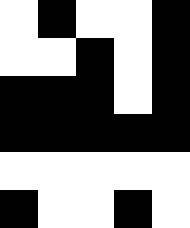[["white", "black", "white", "white", "black"], ["white", "white", "black", "white", "black"], ["black", "black", "black", "white", "black"], ["black", "black", "black", "black", "black"], ["white", "white", "white", "white", "white"], ["black", "white", "white", "black", "white"]]